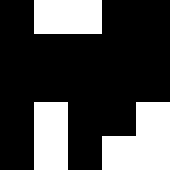[["black", "white", "white", "black", "black"], ["black", "black", "black", "black", "black"], ["black", "black", "black", "black", "black"], ["black", "white", "black", "black", "white"], ["black", "white", "black", "white", "white"]]